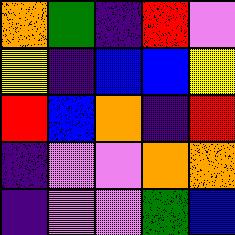[["orange", "green", "indigo", "red", "violet"], ["yellow", "indigo", "blue", "blue", "yellow"], ["red", "blue", "orange", "indigo", "red"], ["indigo", "violet", "violet", "orange", "orange"], ["indigo", "violet", "violet", "green", "blue"]]